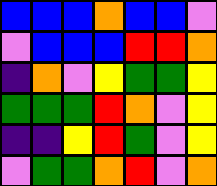[["blue", "blue", "blue", "orange", "blue", "blue", "violet"], ["violet", "blue", "blue", "blue", "red", "red", "orange"], ["indigo", "orange", "violet", "yellow", "green", "green", "yellow"], ["green", "green", "green", "red", "orange", "violet", "yellow"], ["indigo", "indigo", "yellow", "red", "green", "violet", "yellow"], ["violet", "green", "green", "orange", "red", "violet", "orange"]]